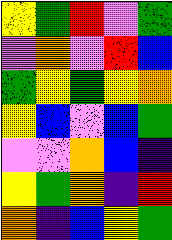[["yellow", "green", "red", "violet", "green"], ["violet", "orange", "violet", "red", "blue"], ["green", "yellow", "green", "yellow", "orange"], ["yellow", "blue", "violet", "blue", "green"], ["violet", "violet", "orange", "blue", "indigo"], ["yellow", "green", "orange", "indigo", "red"], ["orange", "indigo", "blue", "yellow", "green"]]